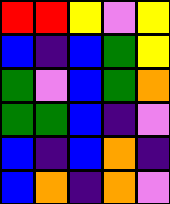[["red", "red", "yellow", "violet", "yellow"], ["blue", "indigo", "blue", "green", "yellow"], ["green", "violet", "blue", "green", "orange"], ["green", "green", "blue", "indigo", "violet"], ["blue", "indigo", "blue", "orange", "indigo"], ["blue", "orange", "indigo", "orange", "violet"]]